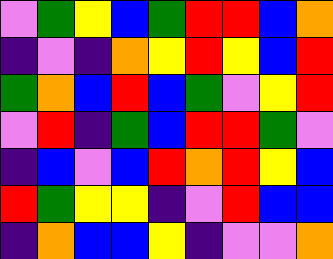[["violet", "green", "yellow", "blue", "green", "red", "red", "blue", "orange"], ["indigo", "violet", "indigo", "orange", "yellow", "red", "yellow", "blue", "red"], ["green", "orange", "blue", "red", "blue", "green", "violet", "yellow", "red"], ["violet", "red", "indigo", "green", "blue", "red", "red", "green", "violet"], ["indigo", "blue", "violet", "blue", "red", "orange", "red", "yellow", "blue"], ["red", "green", "yellow", "yellow", "indigo", "violet", "red", "blue", "blue"], ["indigo", "orange", "blue", "blue", "yellow", "indigo", "violet", "violet", "orange"]]